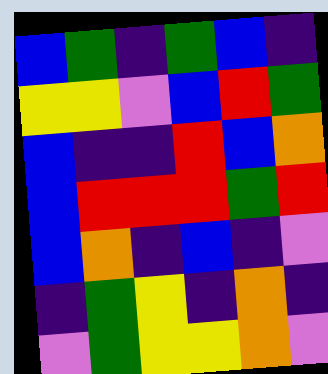[["blue", "green", "indigo", "green", "blue", "indigo"], ["yellow", "yellow", "violet", "blue", "red", "green"], ["blue", "indigo", "indigo", "red", "blue", "orange"], ["blue", "red", "red", "red", "green", "red"], ["blue", "orange", "indigo", "blue", "indigo", "violet"], ["indigo", "green", "yellow", "indigo", "orange", "indigo"], ["violet", "green", "yellow", "yellow", "orange", "violet"]]